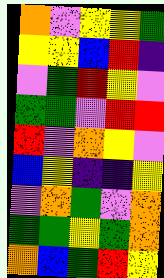[["orange", "violet", "yellow", "yellow", "green"], ["yellow", "yellow", "blue", "red", "indigo"], ["violet", "green", "red", "yellow", "violet"], ["green", "green", "violet", "red", "red"], ["red", "violet", "orange", "yellow", "violet"], ["blue", "yellow", "indigo", "indigo", "yellow"], ["violet", "orange", "green", "violet", "orange"], ["green", "green", "yellow", "green", "orange"], ["orange", "blue", "green", "red", "yellow"]]